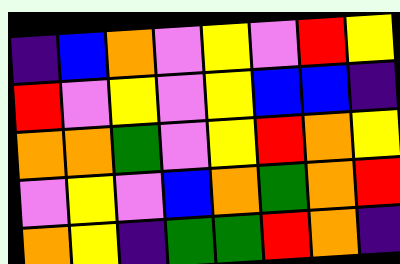[["indigo", "blue", "orange", "violet", "yellow", "violet", "red", "yellow"], ["red", "violet", "yellow", "violet", "yellow", "blue", "blue", "indigo"], ["orange", "orange", "green", "violet", "yellow", "red", "orange", "yellow"], ["violet", "yellow", "violet", "blue", "orange", "green", "orange", "red"], ["orange", "yellow", "indigo", "green", "green", "red", "orange", "indigo"]]